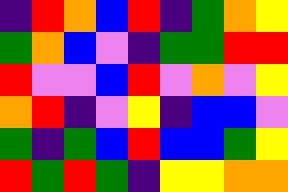[["indigo", "red", "orange", "blue", "red", "indigo", "green", "orange", "yellow"], ["green", "orange", "blue", "violet", "indigo", "green", "green", "red", "red"], ["red", "violet", "violet", "blue", "red", "violet", "orange", "violet", "yellow"], ["orange", "red", "indigo", "violet", "yellow", "indigo", "blue", "blue", "violet"], ["green", "indigo", "green", "blue", "red", "blue", "blue", "green", "yellow"], ["red", "green", "red", "green", "indigo", "yellow", "yellow", "orange", "orange"]]